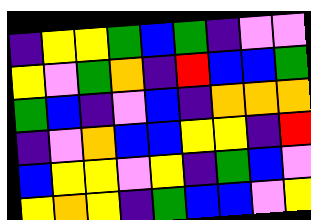[["indigo", "yellow", "yellow", "green", "blue", "green", "indigo", "violet", "violet"], ["yellow", "violet", "green", "orange", "indigo", "red", "blue", "blue", "green"], ["green", "blue", "indigo", "violet", "blue", "indigo", "orange", "orange", "orange"], ["indigo", "violet", "orange", "blue", "blue", "yellow", "yellow", "indigo", "red"], ["blue", "yellow", "yellow", "violet", "yellow", "indigo", "green", "blue", "violet"], ["yellow", "orange", "yellow", "indigo", "green", "blue", "blue", "violet", "yellow"]]